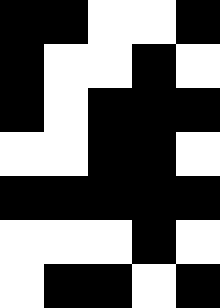[["black", "black", "white", "white", "black"], ["black", "white", "white", "black", "white"], ["black", "white", "black", "black", "black"], ["white", "white", "black", "black", "white"], ["black", "black", "black", "black", "black"], ["white", "white", "white", "black", "white"], ["white", "black", "black", "white", "black"]]